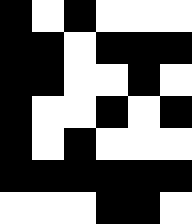[["black", "white", "black", "white", "white", "white"], ["black", "black", "white", "black", "black", "black"], ["black", "black", "white", "white", "black", "white"], ["black", "white", "white", "black", "white", "black"], ["black", "white", "black", "white", "white", "white"], ["black", "black", "black", "black", "black", "black"], ["white", "white", "white", "black", "black", "white"]]